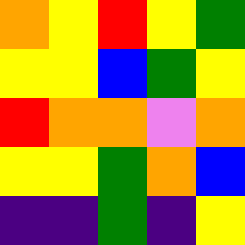[["orange", "yellow", "red", "yellow", "green"], ["yellow", "yellow", "blue", "green", "yellow"], ["red", "orange", "orange", "violet", "orange"], ["yellow", "yellow", "green", "orange", "blue"], ["indigo", "indigo", "green", "indigo", "yellow"]]